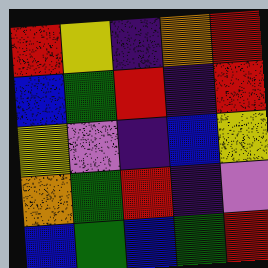[["red", "yellow", "indigo", "orange", "red"], ["blue", "green", "red", "indigo", "red"], ["yellow", "violet", "indigo", "blue", "yellow"], ["orange", "green", "red", "indigo", "violet"], ["blue", "green", "blue", "green", "red"]]